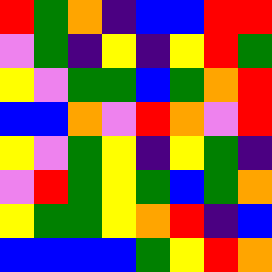[["red", "green", "orange", "indigo", "blue", "blue", "red", "red"], ["violet", "green", "indigo", "yellow", "indigo", "yellow", "red", "green"], ["yellow", "violet", "green", "green", "blue", "green", "orange", "red"], ["blue", "blue", "orange", "violet", "red", "orange", "violet", "red"], ["yellow", "violet", "green", "yellow", "indigo", "yellow", "green", "indigo"], ["violet", "red", "green", "yellow", "green", "blue", "green", "orange"], ["yellow", "green", "green", "yellow", "orange", "red", "indigo", "blue"], ["blue", "blue", "blue", "blue", "green", "yellow", "red", "orange"]]